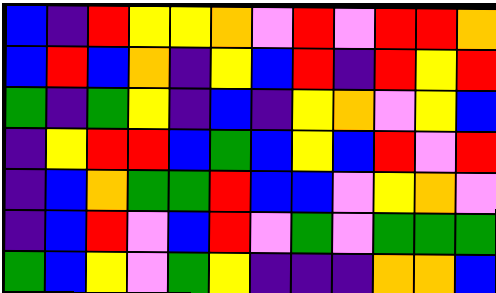[["blue", "indigo", "red", "yellow", "yellow", "orange", "violet", "red", "violet", "red", "red", "orange"], ["blue", "red", "blue", "orange", "indigo", "yellow", "blue", "red", "indigo", "red", "yellow", "red"], ["green", "indigo", "green", "yellow", "indigo", "blue", "indigo", "yellow", "orange", "violet", "yellow", "blue"], ["indigo", "yellow", "red", "red", "blue", "green", "blue", "yellow", "blue", "red", "violet", "red"], ["indigo", "blue", "orange", "green", "green", "red", "blue", "blue", "violet", "yellow", "orange", "violet"], ["indigo", "blue", "red", "violet", "blue", "red", "violet", "green", "violet", "green", "green", "green"], ["green", "blue", "yellow", "violet", "green", "yellow", "indigo", "indigo", "indigo", "orange", "orange", "blue"]]